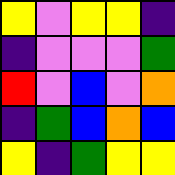[["yellow", "violet", "yellow", "yellow", "indigo"], ["indigo", "violet", "violet", "violet", "green"], ["red", "violet", "blue", "violet", "orange"], ["indigo", "green", "blue", "orange", "blue"], ["yellow", "indigo", "green", "yellow", "yellow"]]